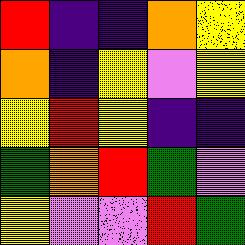[["red", "indigo", "indigo", "orange", "yellow"], ["orange", "indigo", "yellow", "violet", "yellow"], ["yellow", "red", "yellow", "indigo", "indigo"], ["green", "orange", "red", "green", "violet"], ["yellow", "violet", "violet", "red", "green"]]